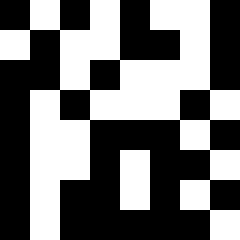[["black", "white", "black", "white", "black", "white", "white", "black"], ["white", "black", "white", "white", "black", "black", "white", "black"], ["black", "black", "white", "black", "white", "white", "white", "black"], ["black", "white", "black", "white", "white", "white", "black", "white"], ["black", "white", "white", "black", "black", "black", "white", "black"], ["black", "white", "white", "black", "white", "black", "black", "white"], ["black", "white", "black", "black", "white", "black", "white", "black"], ["black", "white", "black", "black", "black", "black", "black", "white"]]